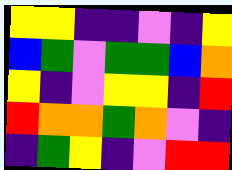[["yellow", "yellow", "indigo", "indigo", "violet", "indigo", "yellow"], ["blue", "green", "violet", "green", "green", "blue", "orange"], ["yellow", "indigo", "violet", "yellow", "yellow", "indigo", "red"], ["red", "orange", "orange", "green", "orange", "violet", "indigo"], ["indigo", "green", "yellow", "indigo", "violet", "red", "red"]]